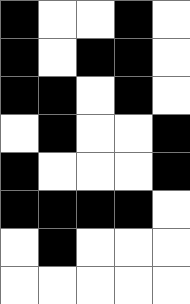[["black", "white", "white", "black", "white"], ["black", "white", "black", "black", "white"], ["black", "black", "white", "black", "white"], ["white", "black", "white", "white", "black"], ["black", "white", "white", "white", "black"], ["black", "black", "black", "black", "white"], ["white", "black", "white", "white", "white"], ["white", "white", "white", "white", "white"]]